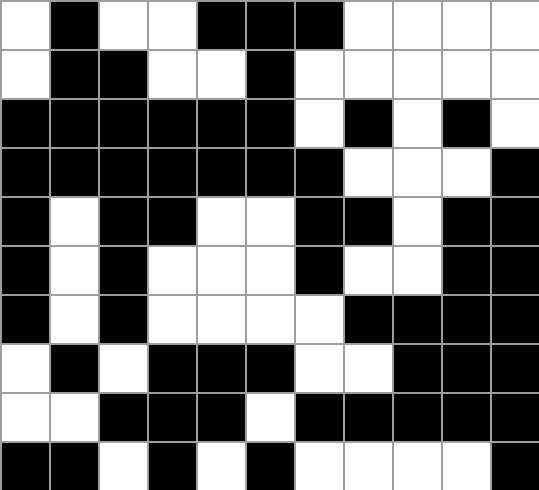[["white", "black", "white", "white", "black", "black", "black", "white", "white", "white", "white"], ["white", "black", "black", "white", "white", "black", "white", "white", "white", "white", "white"], ["black", "black", "black", "black", "black", "black", "white", "black", "white", "black", "white"], ["black", "black", "black", "black", "black", "black", "black", "white", "white", "white", "black"], ["black", "white", "black", "black", "white", "white", "black", "black", "white", "black", "black"], ["black", "white", "black", "white", "white", "white", "black", "white", "white", "black", "black"], ["black", "white", "black", "white", "white", "white", "white", "black", "black", "black", "black"], ["white", "black", "white", "black", "black", "black", "white", "white", "black", "black", "black"], ["white", "white", "black", "black", "black", "white", "black", "black", "black", "black", "black"], ["black", "black", "white", "black", "white", "black", "white", "white", "white", "white", "black"]]